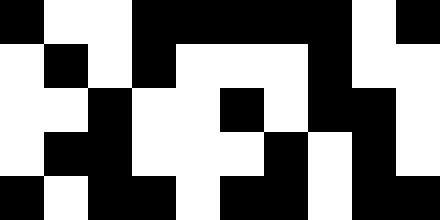[["black", "white", "white", "black", "black", "black", "black", "black", "white", "black"], ["white", "black", "white", "black", "white", "white", "white", "black", "white", "white"], ["white", "white", "black", "white", "white", "black", "white", "black", "black", "white"], ["white", "black", "black", "white", "white", "white", "black", "white", "black", "white"], ["black", "white", "black", "black", "white", "black", "black", "white", "black", "black"]]